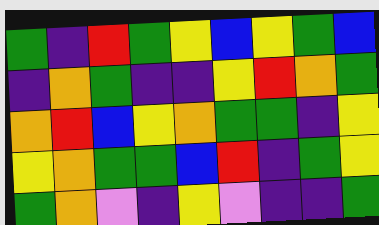[["green", "indigo", "red", "green", "yellow", "blue", "yellow", "green", "blue"], ["indigo", "orange", "green", "indigo", "indigo", "yellow", "red", "orange", "green"], ["orange", "red", "blue", "yellow", "orange", "green", "green", "indigo", "yellow"], ["yellow", "orange", "green", "green", "blue", "red", "indigo", "green", "yellow"], ["green", "orange", "violet", "indigo", "yellow", "violet", "indigo", "indigo", "green"]]